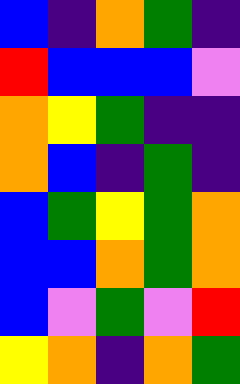[["blue", "indigo", "orange", "green", "indigo"], ["red", "blue", "blue", "blue", "violet"], ["orange", "yellow", "green", "indigo", "indigo"], ["orange", "blue", "indigo", "green", "indigo"], ["blue", "green", "yellow", "green", "orange"], ["blue", "blue", "orange", "green", "orange"], ["blue", "violet", "green", "violet", "red"], ["yellow", "orange", "indigo", "orange", "green"]]